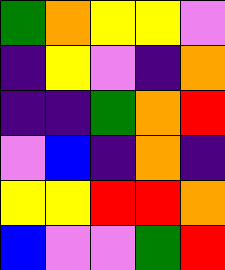[["green", "orange", "yellow", "yellow", "violet"], ["indigo", "yellow", "violet", "indigo", "orange"], ["indigo", "indigo", "green", "orange", "red"], ["violet", "blue", "indigo", "orange", "indigo"], ["yellow", "yellow", "red", "red", "orange"], ["blue", "violet", "violet", "green", "red"]]